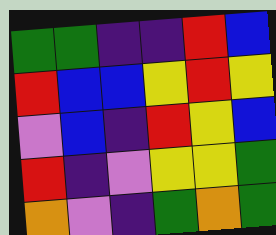[["green", "green", "indigo", "indigo", "red", "blue"], ["red", "blue", "blue", "yellow", "red", "yellow"], ["violet", "blue", "indigo", "red", "yellow", "blue"], ["red", "indigo", "violet", "yellow", "yellow", "green"], ["orange", "violet", "indigo", "green", "orange", "green"]]